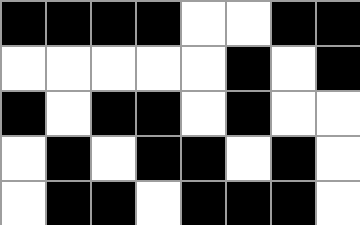[["black", "black", "black", "black", "white", "white", "black", "black"], ["white", "white", "white", "white", "white", "black", "white", "black"], ["black", "white", "black", "black", "white", "black", "white", "white"], ["white", "black", "white", "black", "black", "white", "black", "white"], ["white", "black", "black", "white", "black", "black", "black", "white"]]